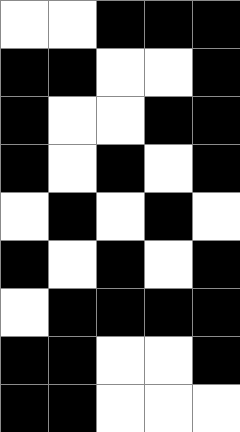[["white", "white", "black", "black", "black"], ["black", "black", "white", "white", "black"], ["black", "white", "white", "black", "black"], ["black", "white", "black", "white", "black"], ["white", "black", "white", "black", "white"], ["black", "white", "black", "white", "black"], ["white", "black", "black", "black", "black"], ["black", "black", "white", "white", "black"], ["black", "black", "white", "white", "white"]]